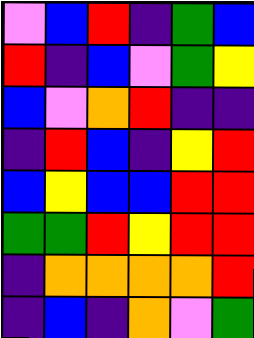[["violet", "blue", "red", "indigo", "green", "blue"], ["red", "indigo", "blue", "violet", "green", "yellow"], ["blue", "violet", "orange", "red", "indigo", "indigo"], ["indigo", "red", "blue", "indigo", "yellow", "red"], ["blue", "yellow", "blue", "blue", "red", "red"], ["green", "green", "red", "yellow", "red", "red"], ["indigo", "orange", "orange", "orange", "orange", "red"], ["indigo", "blue", "indigo", "orange", "violet", "green"]]